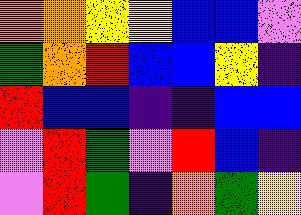[["orange", "orange", "yellow", "yellow", "blue", "blue", "violet"], ["green", "orange", "red", "blue", "blue", "yellow", "indigo"], ["red", "blue", "blue", "indigo", "indigo", "blue", "blue"], ["violet", "red", "green", "violet", "red", "blue", "indigo"], ["violet", "red", "green", "indigo", "orange", "green", "yellow"]]